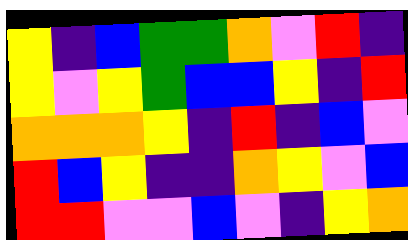[["yellow", "indigo", "blue", "green", "green", "orange", "violet", "red", "indigo"], ["yellow", "violet", "yellow", "green", "blue", "blue", "yellow", "indigo", "red"], ["orange", "orange", "orange", "yellow", "indigo", "red", "indigo", "blue", "violet"], ["red", "blue", "yellow", "indigo", "indigo", "orange", "yellow", "violet", "blue"], ["red", "red", "violet", "violet", "blue", "violet", "indigo", "yellow", "orange"]]